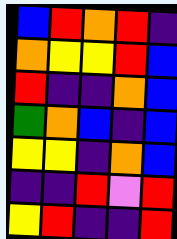[["blue", "red", "orange", "red", "indigo"], ["orange", "yellow", "yellow", "red", "blue"], ["red", "indigo", "indigo", "orange", "blue"], ["green", "orange", "blue", "indigo", "blue"], ["yellow", "yellow", "indigo", "orange", "blue"], ["indigo", "indigo", "red", "violet", "red"], ["yellow", "red", "indigo", "indigo", "red"]]